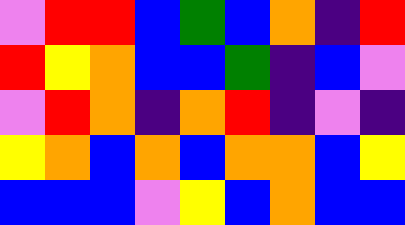[["violet", "red", "red", "blue", "green", "blue", "orange", "indigo", "red"], ["red", "yellow", "orange", "blue", "blue", "green", "indigo", "blue", "violet"], ["violet", "red", "orange", "indigo", "orange", "red", "indigo", "violet", "indigo"], ["yellow", "orange", "blue", "orange", "blue", "orange", "orange", "blue", "yellow"], ["blue", "blue", "blue", "violet", "yellow", "blue", "orange", "blue", "blue"]]